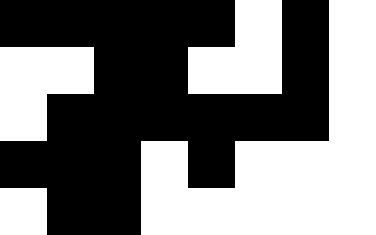[["black", "black", "black", "black", "black", "white", "black", "white"], ["white", "white", "black", "black", "white", "white", "black", "white"], ["white", "black", "black", "black", "black", "black", "black", "white"], ["black", "black", "black", "white", "black", "white", "white", "white"], ["white", "black", "black", "white", "white", "white", "white", "white"]]